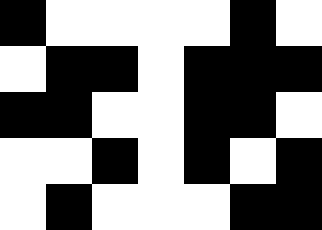[["black", "white", "white", "white", "white", "black", "white"], ["white", "black", "black", "white", "black", "black", "black"], ["black", "black", "white", "white", "black", "black", "white"], ["white", "white", "black", "white", "black", "white", "black"], ["white", "black", "white", "white", "white", "black", "black"]]